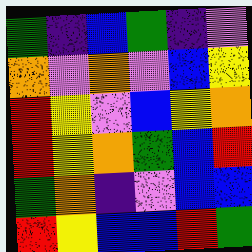[["green", "indigo", "blue", "green", "indigo", "violet"], ["orange", "violet", "orange", "violet", "blue", "yellow"], ["red", "yellow", "violet", "blue", "yellow", "orange"], ["red", "yellow", "orange", "green", "blue", "red"], ["green", "orange", "indigo", "violet", "blue", "blue"], ["red", "yellow", "blue", "blue", "red", "green"]]